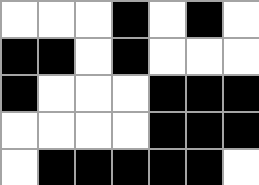[["white", "white", "white", "black", "white", "black", "white"], ["black", "black", "white", "black", "white", "white", "white"], ["black", "white", "white", "white", "black", "black", "black"], ["white", "white", "white", "white", "black", "black", "black"], ["white", "black", "black", "black", "black", "black", "white"]]